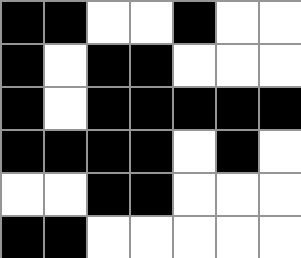[["black", "black", "white", "white", "black", "white", "white"], ["black", "white", "black", "black", "white", "white", "white"], ["black", "white", "black", "black", "black", "black", "black"], ["black", "black", "black", "black", "white", "black", "white"], ["white", "white", "black", "black", "white", "white", "white"], ["black", "black", "white", "white", "white", "white", "white"]]